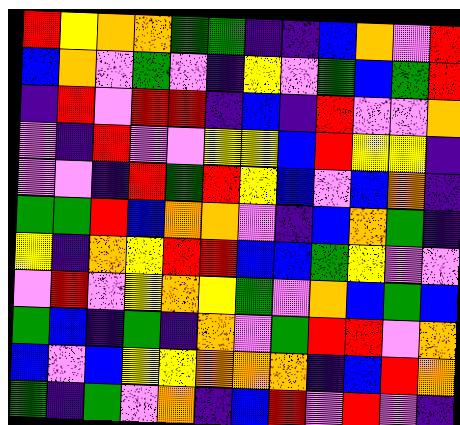[["red", "yellow", "orange", "orange", "green", "green", "indigo", "indigo", "blue", "orange", "violet", "red"], ["blue", "orange", "violet", "green", "violet", "indigo", "yellow", "violet", "green", "blue", "green", "red"], ["indigo", "red", "violet", "red", "red", "indigo", "blue", "indigo", "red", "violet", "violet", "orange"], ["violet", "indigo", "red", "violet", "violet", "yellow", "yellow", "blue", "red", "yellow", "yellow", "indigo"], ["violet", "violet", "indigo", "red", "green", "red", "yellow", "blue", "violet", "blue", "orange", "indigo"], ["green", "green", "red", "blue", "orange", "orange", "violet", "indigo", "blue", "orange", "green", "indigo"], ["yellow", "indigo", "orange", "yellow", "red", "red", "blue", "blue", "green", "yellow", "violet", "violet"], ["violet", "red", "violet", "yellow", "orange", "yellow", "green", "violet", "orange", "blue", "green", "blue"], ["green", "blue", "indigo", "green", "indigo", "orange", "violet", "green", "red", "red", "violet", "orange"], ["blue", "violet", "blue", "yellow", "yellow", "orange", "orange", "orange", "indigo", "blue", "red", "orange"], ["green", "indigo", "green", "violet", "orange", "indigo", "blue", "red", "violet", "red", "violet", "indigo"]]